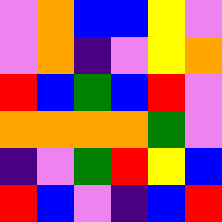[["violet", "orange", "blue", "blue", "yellow", "violet"], ["violet", "orange", "indigo", "violet", "yellow", "orange"], ["red", "blue", "green", "blue", "red", "violet"], ["orange", "orange", "orange", "orange", "green", "violet"], ["indigo", "violet", "green", "red", "yellow", "blue"], ["red", "blue", "violet", "indigo", "blue", "red"]]